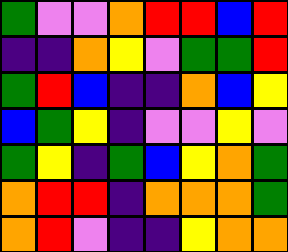[["green", "violet", "violet", "orange", "red", "red", "blue", "red"], ["indigo", "indigo", "orange", "yellow", "violet", "green", "green", "red"], ["green", "red", "blue", "indigo", "indigo", "orange", "blue", "yellow"], ["blue", "green", "yellow", "indigo", "violet", "violet", "yellow", "violet"], ["green", "yellow", "indigo", "green", "blue", "yellow", "orange", "green"], ["orange", "red", "red", "indigo", "orange", "orange", "orange", "green"], ["orange", "red", "violet", "indigo", "indigo", "yellow", "orange", "orange"]]